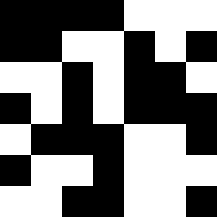[["black", "black", "black", "black", "white", "white", "white"], ["black", "black", "white", "white", "black", "white", "black"], ["white", "white", "black", "white", "black", "black", "white"], ["black", "white", "black", "white", "black", "black", "black"], ["white", "black", "black", "black", "white", "white", "black"], ["black", "white", "white", "black", "white", "white", "white"], ["white", "white", "black", "black", "white", "white", "black"]]